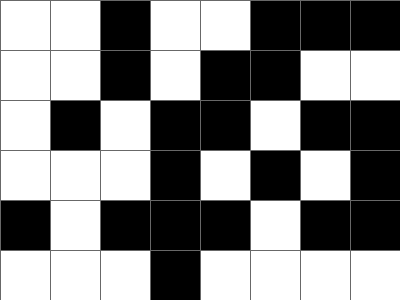[["white", "white", "black", "white", "white", "black", "black", "black"], ["white", "white", "black", "white", "black", "black", "white", "white"], ["white", "black", "white", "black", "black", "white", "black", "black"], ["white", "white", "white", "black", "white", "black", "white", "black"], ["black", "white", "black", "black", "black", "white", "black", "black"], ["white", "white", "white", "black", "white", "white", "white", "white"]]